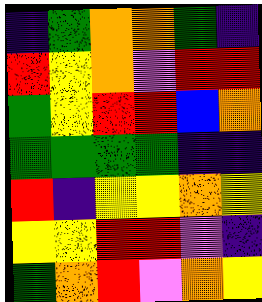[["indigo", "green", "orange", "orange", "green", "indigo"], ["red", "yellow", "orange", "violet", "red", "red"], ["green", "yellow", "red", "red", "blue", "orange"], ["green", "green", "green", "green", "indigo", "indigo"], ["red", "indigo", "yellow", "yellow", "orange", "yellow"], ["yellow", "yellow", "red", "red", "violet", "indigo"], ["green", "orange", "red", "violet", "orange", "yellow"]]